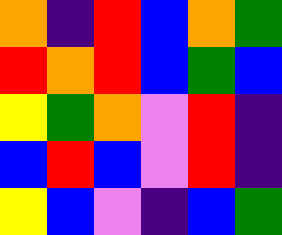[["orange", "indigo", "red", "blue", "orange", "green"], ["red", "orange", "red", "blue", "green", "blue"], ["yellow", "green", "orange", "violet", "red", "indigo"], ["blue", "red", "blue", "violet", "red", "indigo"], ["yellow", "blue", "violet", "indigo", "blue", "green"]]